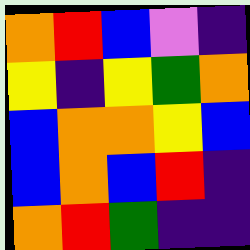[["orange", "red", "blue", "violet", "indigo"], ["yellow", "indigo", "yellow", "green", "orange"], ["blue", "orange", "orange", "yellow", "blue"], ["blue", "orange", "blue", "red", "indigo"], ["orange", "red", "green", "indigo", "indigo"]]